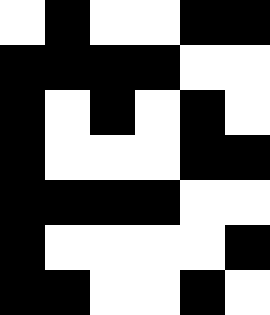[["white", "black", "white", "white", "black", "black"], ["black", "black", "black", "black", "white", "white"], ["black", "white", "black", "white", "black", "white"], ["black", "white", "white", "white", "black", "black"], ["black", "black", "black", "black", "white", "white"], ["black", "white", "white", "white", "white", "black"], ["black", "black", "white", "white", "black", "white"]]